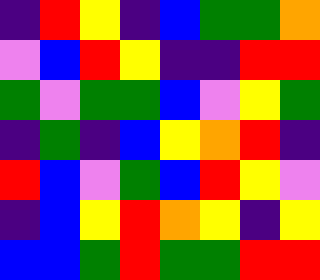[["indigo", "red", "yellow", "indigo", "blue", "green", "green", "orange"], ["violet", "blue", "red", "yellow", "indigo", "indigo", "red", "red"], ["green", "violet", "green", "green", "blue", "violet", "yellow", "green"], ["indigo", "green", "indigo", "blue", "yellow", "orange", "red", "indigo"], ["red", "blue", "violet", "green", "blue", "red", "yellow", "violet"], ["indigo", "blue", "yellow", "red", "orange", "yellow", "indigo", "yellow"], ["blue", "blue", "green", "red", "green", "green", "red", "red"]]